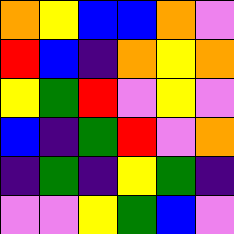[["orange", "yellow", "blue", "blue", "orange", "violet"], ["red", "blue", "indigo", "orange", "yellow", "orange"], ["yellow", "green", "red", "violet", "yellow", "violet"], ["blue", "indigo", "green", "red", "violet", "orange"], ["indigo", "green", "indigo", "yellow", "green", "indigo"], ["violet", "violet", "yellow", "green", "blue", "violet"]]